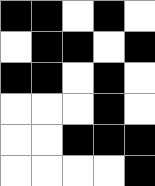[["black", "black", "white", "black", "white"], ["white", "black", "black", "white", "black"], ["black", "black", "white", "black", "white"], ["white", "white", "white", "black", "white"], ["white", "white", "black", "black", "black"], ["white", "white", "white", "white", "black"]]